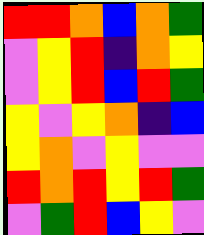[["red", "red", "orange", "blue", "orange", "green"], ["violet", "yellow", "red", "indigo", "orange", "yellow"], ["violet", "yellow", "red", "blue", "red", "green"], ["yellow", "violet", "yellow", "orange", "indigo", "blue"], ["yellow", "orange", "violet", "yellow", "violet", "violet"], ["red", "orange", "red", "yellow", "red", "green"], ["violet", "green", "red", "blue", "yellow", "violet"]]